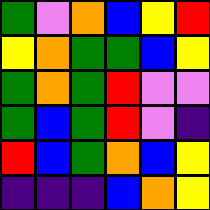[["green", "violet", "orange", "blue", "yellow", "red"], ["yellow", "orange", "green", "green", "blue", "yellow"], ["green", "orange", "green", "red", "violet", "violet"], ["green", "blue", "green", "red", "violet", "indigo"], ["red", "blue", "green", "orange", "blue", "yellow"], ["indigo", "indigo", "indigo", "blue", "orange", "yellow"]]